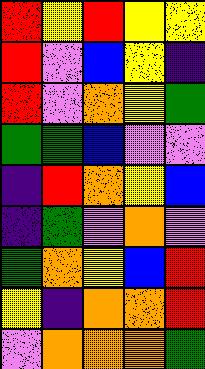[["red", "yellow", "red", "yellow", "yellow"], ["red", "violet", "blue", "yellow", "indigo"], ["red", "violet", "orange", "yellow", "green"], ["green", "green", "blue", "violet", "violet"], ["indigo", "red", "orange", "yellow", "blue"], ["indigo", "green", "violet", "orange", "violet"], ["green", "orange", "yellow", "blue", "red"], ["yellow", "indigo", "orange", "orange", "red"], ["violet", "orange", "orange", "orange", "green"]]